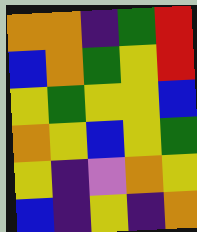[["orange", "orange", "indigo", "green", "red"], ["blue", "orange", "green", "yellow", "red"], ["yellow", "green", "yellow", "yellow", "blue"], ["orange", "yellow", "blue", "yellow", "green"], ["yellow", "indigo", "violet", "orange", "yellow"], ["blue", "indigo", "yellow", "indigo", "orange"]]